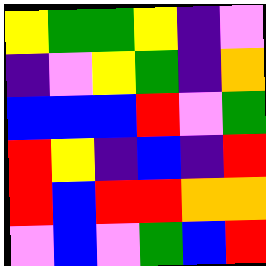[["yellow", "green", "green", "yellow", "indigo", "violet"], ["indigo", "violet", "yellow", "green", "indigo", "orange"], ["blue", "blue", "blue", "red", "violet", "green"], ["red", "yellow", "indigo", "blue", "indigo", "red"], ["red", "blue", "red", "red", "orange", "orange"], ["violet", "blue", "violet", "green", "blue", "red"]]